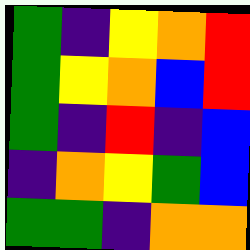[["green", "indigo", "yellow", "orange", "red"], ["green", "yellow", "orange", "blue", "red"], ["green", "indigo", "red", "indigo", "blue"], ["indigo", "orange", "yellow", "green", "blue"], ["green", "green", "indigo", "orange", "orange"]]